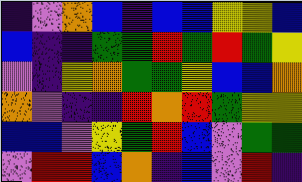[["indigo", "violet", "orange", "blue", "indigo", "blue", "blue", "yellow", "yellow", "blue"], ["blue", "indigo", "indigo", "green", "green", "red", "green", "red", "green", "yellow"], ["violet", "indigo", "yellow", "orange", "green", "green", "yellow", "blue", "blue", "orange"], ["orange", "violet", "indigo", "indigo", "red", "orange", "red", "green", "yellow", "yellow"], ["blue", "blue", "violet", "yellow", "green", "red", "blue", "violet", "green", "green"], ["violet", "red", "red", "blue", "orange", "indigo", "blue", "violet", "red", "indigo"]]